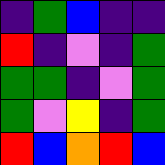[["indigo", "green", "blue", "indigo", "indigo"], ["red", "indigo", "violet", "indigo", "green"], ["green", "green", "indigo", "violet", "green"], ["green", "violet", "yellow", "indigo", "green"], ["red", "blue", "orange", "red", "blue"]]